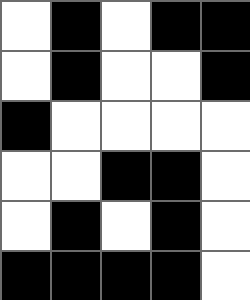[["white", "black", "white", "black", "black"], ["white", "black", "white", "white", "black"], ["black", "white", "white", "white", "white"], ["white", "white", "black", "black", "white"], ["white", "black", "white", "black", "white"], ["black", "black", "black", "black", "white"]]